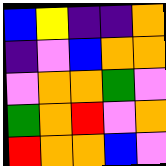[["blue", "yellow", "indigo", "indigo", "orange"], ["indigo", "violet", "blue", "orange", "orange"], ["violet", "orange", "orange", "green", "violet"], ["green", "orange", "red", "violet", "orange"], ["red", "orange", "orange", "blue", "violet"]]